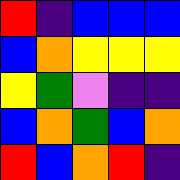[["red", "indigo", "blue", "blue", "blue"], ["blue", "orange", "yellow", "yellow", "yellow"], ["yellow", "green", "violet", "indigo", "indigo"], ["blue", "orange", "green", "blue", "orange"], ["red", "blue", "orange", "red", "indigo"]]